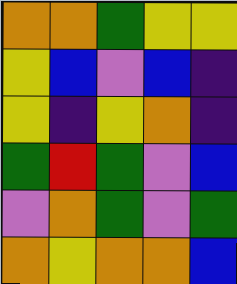[["orange", "orange", "green", "yellow", "yellow"], ["yellow", "blue", "violet", "blue", "indigo"], ["yellow", "indigo", "yellow", "orange", "indigo"], ["green", "red", "green", "violet", "blue"], ["violet", "orange", "green", "violet", "green"], ["orange", "yellow", "orange", "orange", "blue"]]